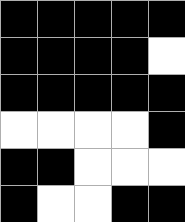[["black", "black", "black", "black", "black"], ["black", "black", "black", "black", "white"], ["black", "black", "black", "black", "black"], ["white", "white", "white", "white", "black"], ["black", "black", "white", "white", "white"], ["black", "white", "white", "black", "black"]]